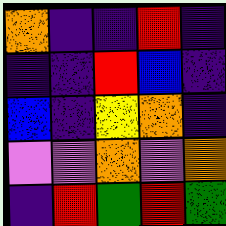[["orange", "indigo", "indigo", "red", "indigo"], ["indigo", "indigo", "red", "blue", "indigo"], ["blue", "indigo", "yellow", "orange", "indigo"], ["violet", "violet", "orange", "violet", "orange"], ["indigo", "red", "green", "red", "green"]]